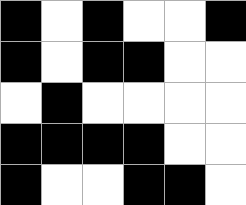[["black", "white", "black", "white", "white", "black"], ["black", "white", "black", "black", "white", "white"], ["white", "black", "white", "white", "white", "white"], ["black", "black", "black", "black", "white", "white"], ["black", "white", "white", "black", "black", "white"]]